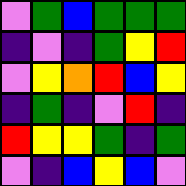[["violet", "green", "blue", "green", "green", "green"], ["indigo", "violet", "indigo", "green", "yellow", "red"], ["violet", "yellow", "orange", "red", "blue", "yellow"], ["indigo", "green", "indigo", "violet", "red", "indigo"], ["red", "yellow", "yellow", "green", "indigo", "green"], ["violet", "indigo", "blue", "yellow", "blue", "violet"]]